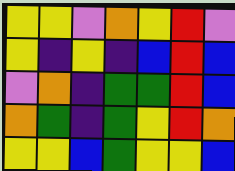[["yellow", "yellow", "violet", "orange", "yellow", "red", "violet"], ["yellow", "indigo", "yellow", "indigo", "blue", "red", "blue"], ["violet", "orange", "indigo", "green", "green", "red", "blue"], ["orange", "green", "indigo", "green", "yellow", "red", "orange"], ["yellow", "yellow", "blue", "green", "yellow", "yellow", "blue"]]